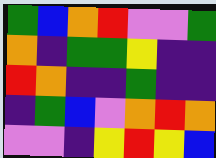[["green", "blue", "orange", "red", "violet", "violet", "green"], ["orange", "indigo", "green", "green", "yellow", "indigo", "indigo"], ["red", "orange", "indigo", "indigo", "green", "indigo", "indigo"], ["indigo", "green", "blue", "violet", "orange", "red", "orange"], ["violet", "violet", "indigo", "yellow", "red", "yellow", "blue"]]